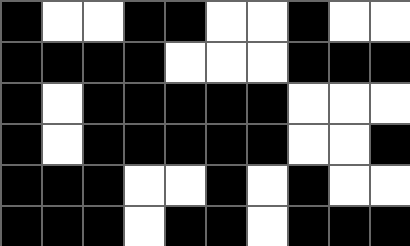[["black", "white", "white", "black", "black", "white", "white", "black", "white", "white"], ["black", "black", "black", "black", "white", "white", "white", "black", "black", "black"], ["black", "white", "black", "black", "black", "black", "black", "white", "white", "white"], ["black", "white", "black", "black", "black", "black", "black", "white", "white", "black"], ["black", "black", "black", "white", "white", "black", "white", "black", "white", "white"], ["black", "black", "black", "white", "black", "black", "white", "black", "black", "black"]]